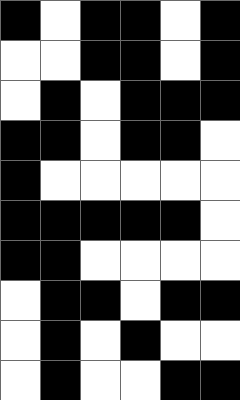[["black", "white", "black", "black", "white", "black"], ["white", "white", "black", "black", "white", "black"], ["white", "black", "white", "black", "black", "black"], ["black", "black", "white", "black", "black", "white"], ["black", "white", "white", "white", "white", "white"], ["black", "black", "black", "black", "black", "white"], ["black", "black", "white", "white", "white", "white"], ["white", "black", "black", "white", "black", "black"], ["white", "black", "white", "black", "white", "white"], ["white", "black", "white", "white", "black", "black"]]